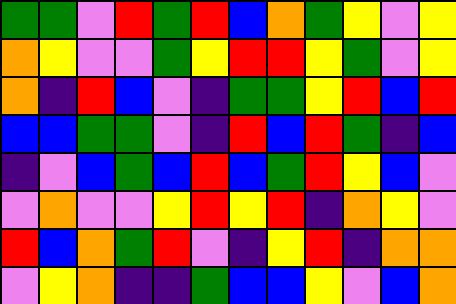[["green", "green", "violet", "red", "green", "red", "blue", "orange", "green", "yellow", "violet", "yellow"], ["orange", "yellow", "violet", "violet", "green", "yellow", "red", "red", "yellow", "green", "violet", "yellow"], ["orange", "indigo", "red", "blue", "violet", "indigo", "green", "green", "yellow", "red", "blue", "red"], ["blue", "blue", "green", "green", "violet", "indigo", "red", "blue", "red", "green", "indigo", "blue"], ["indigo", "violet", "blue", "green", "blue", "red", "blue", "green", "red", "yellow", "blue", "violet"], ["violet", "orange", "violet", "violet", "yellow", "red", "yellow", "red", "indigo", "orange", "yellow", "violet"], ["red", "blue", "orange", "green", "red", "violet", "indigo", "yellow", "red", "indigo", "orange", "orange"], ["violet", "yellow", "orange", "indigo", "indigo", "green", "blue", "blue", "yellow", "violet", "blue", "orange"]]